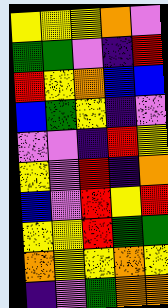[["yellow", "yellow", "yellow", "orange", "violet"], ["green", "green", "violet", "indigo", "red"], ["red", "yellow", "orange", "blue", "blue"], ["blue", "green", "yellow", "indigo", "violet"], ["violet", "violet", "indigo", "red", "yellow"], ["yellow", "violet", "red", "indigo", "orange"], ["blue", "violet", "red", "yellow", "red"], ["yellow", "yellow", "red", "green", "green"], ["orange", "yellow", "yellow", "orange", "yellow"], ["indigo", "violet", "green", "orange", "orange"]]